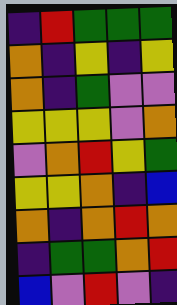[["indigo", "red", "green", "green", "green"], ["orange", "indigo", "yellow", "indigo", "yellow"], ["orange", "indigo", "green", "violet", "violet"], ["yellow", "yellow", "yellow", "violet", "orange"], ["violet", "orange", "red", "yellow", "green"], ["yellow", "yellow", "orange", "indigo", "blue"], ["orange", "indigo", "orange", "red", "orange"], ["indigo", "green", "green", "orange", "red"], ["blue", "violet", "red", "violet", "indigo"]]